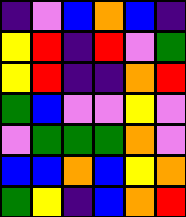[["indigo", "violet", "blue", "orange", "blue", "indigo"], ["yellow", "red", "indigo", "red", "violet", "green"], ["yellow", "red", "indigo", "indigo", "orange", "red"], ["green", "blue", "violet", "violet", "yellow", "violet"], ["violet", "green", "green", "green", "orange", "violet"], ["blue", "blue", "orange", "blue", "yellow", "orange"], ["green", "yellow", "indigo", "blue", "orange", "red"]]